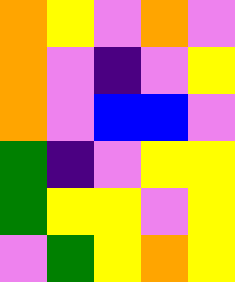[["orange", "yellow", "violet", "orange", "violet"], ["orange", "violet", "indigo", "violet", "yellow"], ["orange", "violet", "blue", "blue", "violet"], ["green", "indigo", "violet", "yellow", "yellow"], ["green", "yellow", "yellow", "violet", "yellow"], ["violet", "green", "yellow", "orange", "yellow"]]